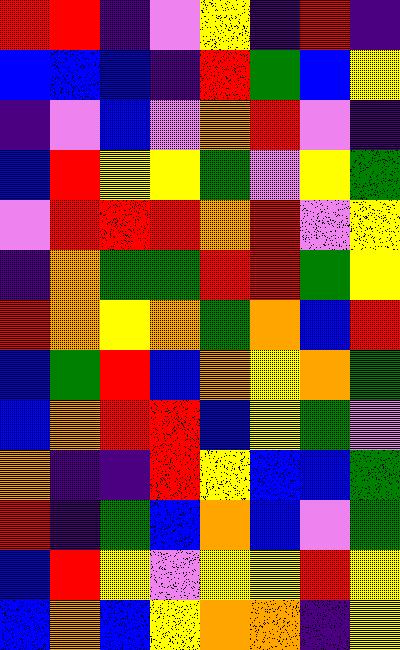[["red", "red", "indigo", "violet", "yellow", "indigo", "red", "indigo"], ["blue", "blue", "blue", "indigo", "red", "green", "blue", "yellow"], ["indigo", "violet", "blue", "violet", "orange", "red", "violet", "indigo"], ["blue", "red", "yellow", "yellow", "green", "violet", "yellow", "green"], ["violet", "red", "red", "red", "orange", "red", "violet", "yellow"], ["indigo", "orange", "green", "green", "red", "red", "green", "yellow"], ["red", "orange", "yellow", "orange", "green", "orange", "blue", "red"], ["blue", "green", "red", "blue", "orange", "yellow", "orange", "green"], ["blue", "orange", "red", "red", "blue", "yellow", "green", "violet"], ["orange", "indigo", "indigo", "red", "yellow", "blue", "blue", "green"], ["red", "indigo", "green", "blue", "orange", "blue", "violet", "green"], ["blue", "red", "yellow", "violet", "yellow", "yellow", "red", "yellow"], ["blue", "orange", "blue", "yellow", "orange", "orange", "indigo", "yellow"]]